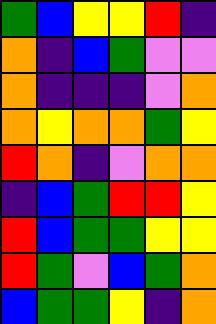[["green", "blue", "yellow", "yellow", "red", "indigo"], ["orange", "indigo", "blue", "green", "violet", "violet"], ["orange", "indigo", "indigo", "indigo", "violet", "orange"], ["orange", "yellow", "orange", "orange", "green", "yellow"], ["red", "orange", "indigo", "violet", "orange", "orange"], ["indigo", "blue", "green", "red", "red", "yellow"], ["red", "blue", "green", "green", "yellow", "yellow"], ["red", "green", "violet", "blue", "green", "orange"], ["blue", "green", "green", "yellow", "indigo", "orange"]]